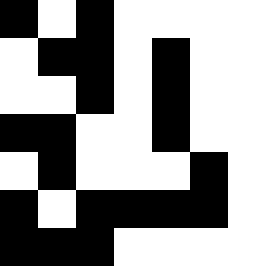[["black", "white", "black", "white", "white", "white", "white"], ["white", "black", "black", "white", "black", "white", "white"], ["white", "white", "black", "white", "black", "white", "white"], ["black", "black", "white", "white", "black", "white", "white"], ["white", "black", "white", "white", "white", "black", "white"], ["black", "white", "black", "black", "black", "black", "white"], ["black", "black", "black", "white", "white", "white", "white"]]